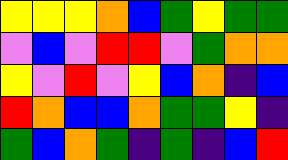[["yellow", "yellow", "yellow", "orange", "blue", "green", "yellow", "green", "green"], ["violet", "blue", "violet", "red", "red", "violet", "green", "orange", "orange"], ["yellow", "violet", "red", "violet", "yellow", "blue", "orange", "indigo", "blue"], ["red", "orange", "blue", "blue", "orange", "green", "green", "yellow", "indigo"], ["green", "blue", "orange", "green", "indigo", "green", "indigo", "blue", "red"]]